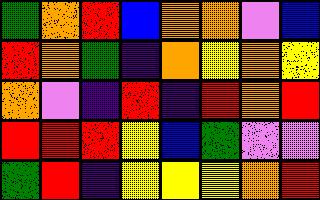[["green", "orange", "red", "blue", "orange", "orange", "violet", "blue"], ["red", "orange", "green", "indigo", "orange", "yellow", "orange", "yellow"], ["orange", "violet", "indigo", "red", "indigo", "red", "orange", "red"], ["red", "red", "red", "yellow", "blue", "green", "violet", "violet"], ["green", "red", "indigo", "yellow", "yellow", "yellow", "orange", "red"]]